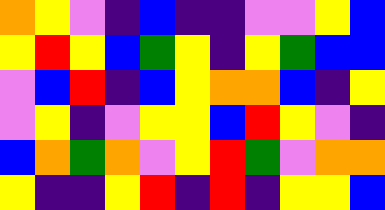[["orange", "yellow", "violet", "indigo", "blue", "indigo", "indigo", "violet", "violet", "yellow", "blue"], ["yellow", "red", "yellow", "blue", "green", "yellow", "indigo", "yellow", "green", "blue", "blue"], ["violet", "blue", "red", "indigo", "blue", "yellow", "orange", "orange", "blue", "indigo", "yellow"], ["violet", "yellow", "indigo", "violet", "yellow", "yellow", "blue", "red", "yellow", "violet", "indigo"], ["blue", "orange", "green", "orange", "violet", "yellow", "red", "green", "violet", "orange", "orange"], ["yellow", "indigo", "indigo", "yellow", "red", "indigo", "red", "indigo", "yellow", "yellow", "blue"]]